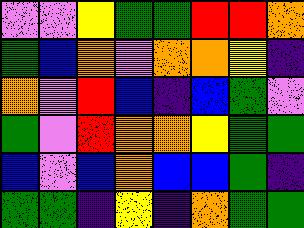[["violet", "violet", "yellow", "green", "green", "red", "red", "orange"], ["green", "blue", "orange", "violet", "orange", "orange", "yellow", "indigo"], ["orange", "violet", "red", "blue", "indigo", "blue", "green", "violet"], ["green", "violet", "red", "orange", "orange", "yellow", "green", "green"], ["blue", "violet", "blue", "orange", "blue", "blue", "green", "indigo"], ["green", "green", "indigo", "yellow", "indigo", "orange", "green", "green"]]